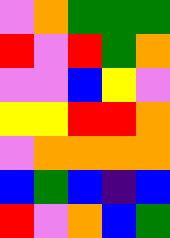[["violet", "orange", "green", "green", "green"], ["red", "violet", "red", "green", "orange"], ["violet", "violet", "blue", "yellow", "violet"], ["yellow", "yellow", "red", "red", "orange"], ["violet", "orange", "orange", "orange", "orange"], ["blue", "green", "blue", "indigo", "blue"], ["red", "violet", "orange", "blue", "green"]]